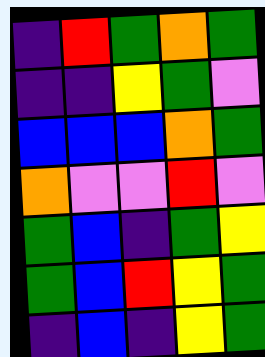[["indigo", "red", "green", "orange", "green"], ["indigo", "indigo", "yellow", "green", "violet"], ["blue", "blue", "blue", "orange", "green"], ["orange", "violet", "violet", "red", "violet"], ["green", "blue", "indigo", "green", "yellow"], ["green", "blue", "red", "yellow", "green"], ["indigo", "blue", "indigo", "yellow", "green"]]